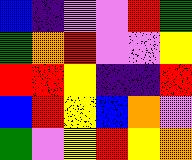[["blue", "indigo", "violet", "violet", "red", "green"], ["green", "orange", "red", "violet", "violet", "yellow"], ["red", "red", "yellow", "indigo", "indigo", "red"], ["blue", "red", "yellow", "blue", "orange", "violet"], ["green", "violet", "yellow", "red", "yellow", "orange"]]